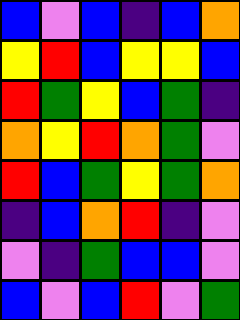[["blue", "violet", "blue", "indigo", "blue", "orange"], ["yellow", "red", "blue", "yellow", "yellow", "blue"], ["red", "green", "yellow", "blue", "green", "indigo"], ["orange", "yellow", "red", "orange", "green", "violet"], ["red", "blue", "green", "yellow", "green", "orange"], ["indigo", "blue", "orange", "red", "indigo", "violet"], ["violet", "indigo", "green", "blue", "blue", "violet"], ["blue", "violet", "blue", "red", "violet", "green"]]